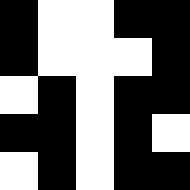[["black", "white", "white", "black", "black"], ["black", "white", "white", "white", "black"], ["white", "black", "white", "black", "black"], ["black", "black", "white", "black", "white"], ["white", "black", "white", "black", "black"]]